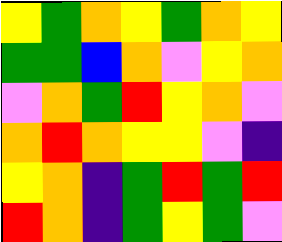[["yellow", "green", "orange", "yellow", "green", "orange", "yellow"], ["green", "green", "blue", "orange", "violet", "yellow", "orange"], ["violet", "orange", "green", "red", "yellow", "orange", "violet"], ["orange", "red", "orange", "yellow", "yellow", "violet", "indigo"], ["yellow", "orange", "indigo", "green", "red", "green", "red"], ["red", "orange", "indigo", "green", "yellow", "green", "violet"]]